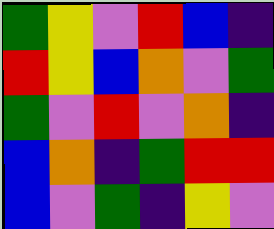[["green", "yellow", "violet", "red", "blue", "indigo"], ["red", "yellow", "blue", "orange", "violet", "green"], ["green", "violet", "red", "violet", "orange", "indigo"], ["blue", "orange", "indigo", "green", "red", "red"], ["blue", "violet", "green", "indigo", "yellow", "violet"]]